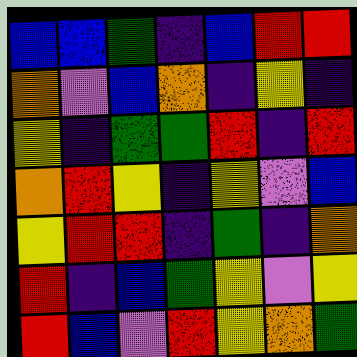[["blue", "blue", "green", "indigo", "blue", "red", "red"], ["orange", "violet", "blue", "orange", "indigo", "yellow", "indigo"], ["yellow", "indigo", "green", "green", "red", "indigo", "red"], ["orange", "red", "yellow", "indigo", "yellow", "violet", "blue"], ["yellow", "red", "red", "indigo", "green", "indigo", "orange"], ["red", "indigo", "blue", "green", "yellow", "violet", "yellow"], ["red", "blue", "violet", "red", "yellow", "orange", "green"]]